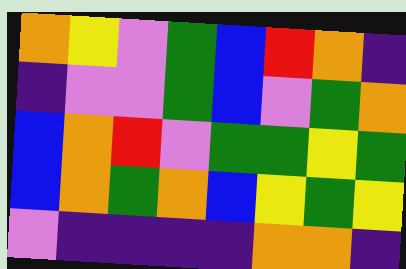[["orange", "yellow", "violet", "green", "blue", "red", "orange", "indigo"], ["indigo", "violet", "violet", "green", "blue", "violet", "green", "orange"], ["blue", "orange", "red", "violet", "green", "green", "yellow", "green"], ["blue", "orange", "green", "orange", "blue", "yellow", "green", "yellow"], ["violet", "indigo", "indigo", "indigo", "indigo", "orange", "orange", "indigo"]]